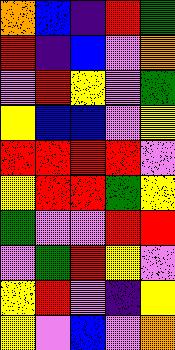[["orange", "blue", "indigo", "red", "green"], ["red", "indigo", "blue", "violet", "orange"], ["violet", "red", "yellow", "violet", "green"], ["yellow", "blue", "blue", "violet", "yellow"], ["red", "red", "red", "red", "violet"], ["yellow", "red", "red", "green", "yellow"], ["green", "violet", "violet", "red", "red"], ["violet", "green", "red", "yellow", "violet"], ["yellow", "red", "violet", "indigo", "yellow"], ["yellow", "violet", "blue", "violet", "orange"]]